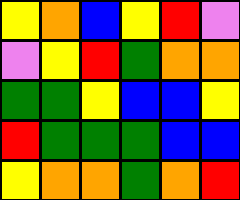[["yellow", "orange", "blue", "yellow", "red", "violet"], ["violet", "yellow", "red", "green", "orange", "orange"], ["green", "green", "yellow", "blue", "blue", "yellow"], ["red", "green", "green", "green", "blue", "blue"], ["yellow", "orange", "orange", "green", "orange", "red"]]